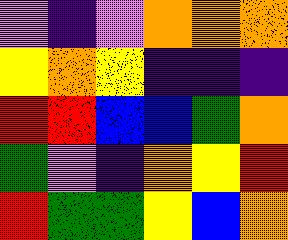[["violet", "indigo", "violet", "orange", "orange", "orange"], ["yellow", "orange", "yellow", "indigo", "indigo", "indigo"], ["red", "red", "blue", "blue", "green", "orange"], ["green", "violet", "indigo", "orange", "yellow", "red"], ["red", "green", "green", "yellow", "blue", "orange"]]